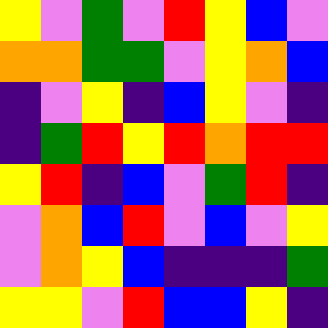[["yellow", "violet", "green", "violet", "red", "yellow", "blue", "violet"], ["orange", "orange", "green", "green", "violet", "yellow", "orange", "blue"], ["indigo", "violet", "yellow", "indigo", "blue", "yellow", "violet", "indigo"], ["indigo", "green", "red", "yellow", "red", "orange", "red", "red"], ["yellow", "red", "indigo", "blue", "violet", "green", "red", "indigo"], ["violet", "orange", "blue", "red", "violet", "blue", "violet", "yellow"], ["violet", "orange", "yellow", "blue", "indigo", "indigo", "indigo", "green"], ["yellow", "yellow", "violet", "red", "blue", "blue", "yellow", "indigo"]]